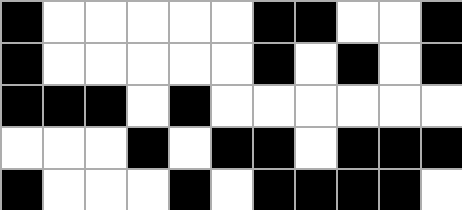[["black", "white", "white", "white", "white", "white", "black", "black", "white", "white", "black"], ["black", "white", "white", "white", "white", "white", "black", "white", "black", "white", "black"], ["black", "black", "black", "white", "black", "white", "white", "white", "white", "white", "white"], ["white", "white", "white", "black", "white", "black", "black", "white", "black", "black", "black"], ["black", "white", "white", "white", "black", "white", "black", "black", "black", "black", "white"]]